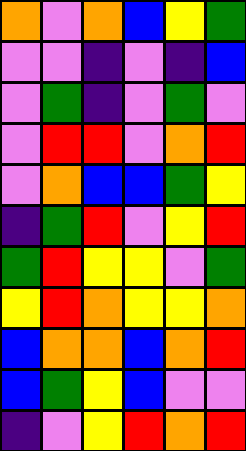[["orange", "violet", "orange", "blue", "yellow", "green"], ["violet", "violet", "indigo", "violet", "indigo", "blue"], ["violet", "green", "indigo", "violet", "green", "violet"], ["violet", "red", "red", "violet", "orange", "red"], ["violet", "orange", "blue", "blue", "green", "yellow"], ["indigo", "green", "red", "violet", "yellow", "red"], ["green", "red", "yellow", "yellow", "violet", "green"], ["yellow", "red", "orange", "yellow", "yellow", "orange"], ["blue", "orange", "orange", "blue", "orange", "red"], ["blue", "green", "yellow", "blue", "violet", "violet"], ["indigo", "violet", "yellow", "red", "orange", "red"]]